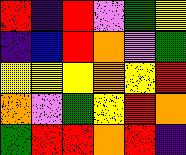[["red", "indigo", "red", "violet", "green", "yellow"], ["indigo", "blue", "red", "orange", "violet", "green"], ["yellow", "yellow", "yellow", "orange", "yellow", "red"], ["orange", "violet", "green", "yellow", "red", "orange"], ["green", "red", "red", "orange", "red", "indigo"]]